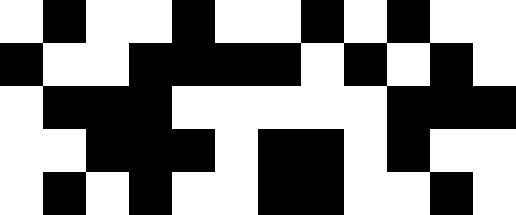[["white", "black", "white", "white", "black", "white", "white", "black", "white", "black", "white", "white"], ["black", "white", "white", "black", "black", "black", "black", "white", "black", "white", "black", "white"], ["white", "black", "black", "black", "white", "white", "white", "white", "white", "black", "black", "black"], ["white", "white", "black", "black", "black", "white", "black", "black", "white", "black", "white", "white"], ["white", "black", "white", "black", "white", "white", "black", "black", "white", "white", "black", "white"]]